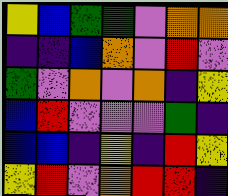[["yellow", "blue", "green", "green", "violet", "orange", "orange"], ["indigo", "indigo", "blue", "orange", "violet", "red", "violet"], ["green", "violet", "orange", "violet", "orange", "indigo", "yellow"], ["blue", "red", "violet", "violet", "violet", "green", "indigo"], ["blue", "blue", "indigo", "yellow", "indigo", "red", "yellow"], ["yellow", "red", "violet", "orange", "red", "red", "indigo"]]